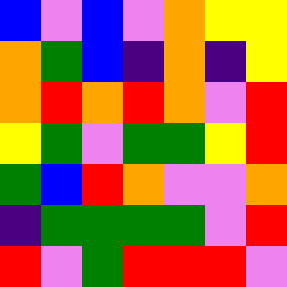[["blue", "violet", "blue", "violet", "orange", "yellow", "yellow"], ["orange", "green", "blue", "indigo", "orange", "indigo", "yellow"], ["orange", "red", "orange", "red", "orange", "violet", "red"], ["yellow", "green", "violet", "green", "green", "yellow", "red"], ["green", "blue", "red", "orange", "violet", "violet", "orange"], ["indigo", "green", "green", "green", "green", "violet", "red"], ["red", "violet", "green", "red", "red", "red", "violet"]]